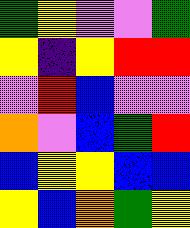[["green", "yellow", "violet", "violet", "green"], ["yellow", "indigo", "yellow", "red", "red"], ["violet", "red", "blue", "violet", "violet"], ["orange", "violet", "blue", "green", "red"], ["blue", "yellow", "yellow", "blue", "blue"], ["yellow", "blue", "orange", "green", "yellow"]]